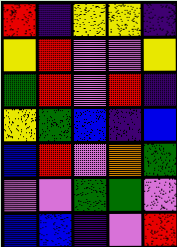[["red", "indigo", "yellow", "yellow", "indigo"], ["yellow", "red", "violet", "violet", "yellow"], ["green", "red", "violet", "red", "indigo"], ["yellow", "green", "blue", "indigo", "blue"], ["blue", "red", "violet", "orange", "green"], ["violet", "violet", "green", "green", "violet"], ["blue", "blue", "indigo", "violet", "red"]]